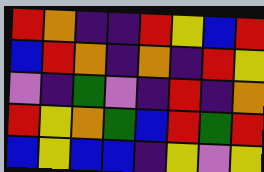[["red", "orange", "indigo", "indigo", "red", "yellow", "blue", "red"], ["blue", "red", "orange", "indigo", "orange", "indigo", "red", "yellow"], ["violet", "indigo", "green", "violet", "indigo", "red", "indigo", "orange"], ["red", "yellow", "orange", "green", "blue", "red", "green", "red"], ["blue", "yellow", "blue", "blue", "indigo", "yellow", "violet", "yellow"]]